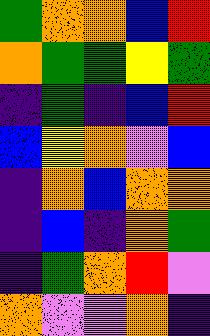[["green", "orange", "orange", "blue", "red"], ["orange", "green", "green", "yellow", "green"], ["indigo", "green", "indigo", "blue", "red"], ["blue", "yellow", "orange", "violet", "blue"], ["indigo", "orange", "blue", "orange", "orange"], ["indigo", "blue", "indigo", "orange", "green"], ["indigo", "green", "orange", "red", "violet"], ["orange", "violet", "violet", "orange", "indigo"]]